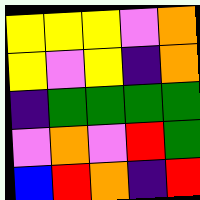[["yellow", "yellow", "yellow", "violet", "orange"], ["yellow", "violet", "yellow", "indigo", "orange"], ["indigo", "green", "green", "green", "green"], ["violet", "orange", "violet", "red", "green"], ["blue", "red", "orange", "indigo", "red"]]